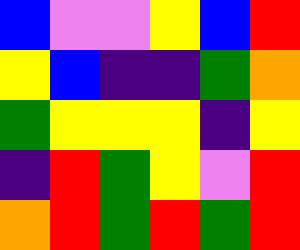[["blue", "violet", "violet", "yellow", "blue", "red"], ["yellow", "blue", "indigo", "indigo", "green", "orange"], ["green", "yellow", "yellow", "yellow", "indigo", "yellow"], ["indigo", "red", "green", "yellow", "violet", "red"], ["orange", "red", "green", "red", "green", "red"]]